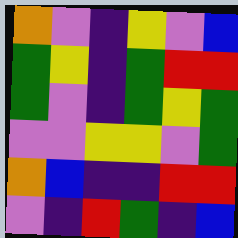[["orange", "violet", "indigo", "yellow", "violet", "blue"], ["green", "yellow", "indigo", "green", "red", "red"], ["green", "violet", "indigo", "green", "yellow", "green"], ["violet", "violet", "yellow", "yellow", "violet", "green"], ["orange", "blue", "indigo", "indigo", "red", "red"], ["violet", "indigo", "red", "green", "indigo", "blue"]]